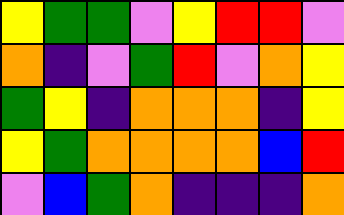[["yellow", "green", "green", "violet", "yellow", "red", "red", "violet"], ["orange", "indigo", "violet", "green", "red", "violet", "orange", "yellow"], ["green", "yellow", "indigo", "orange", "orange", "orange", "indigo", "yellow"], ["yellow", "green", "orange", "orange", "orange", "orange", "blue", "red"], ["violet", "blue", "green", "orange", "indigo", "indigo", "indigo", "orange"]]